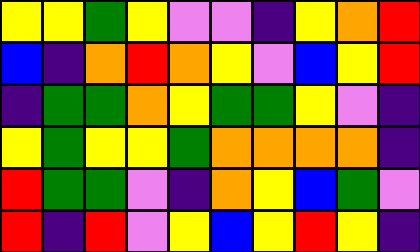[["yellow", "yellow", "green", "yellow", "violet", "violet", "indigo", "yellow", "orange", "red"], ["blue", "indigo", "orange", "red", "orange", "yellow", "violet", "blue", "yellow", "red"], ["indigo", "green", "green", "orange", "yellow", "green", "green", "yellow", "violet", "indigo"], ["yellow", "green", "yellow", "yellow", "green", "orange", "orange", "orange", "orange", "indigo"], ["red", "green", "green", "violet", "indigo", "orange", "yellow", "blue", "green", "violet"], ["red", "indigo", "red", "violet", "yellow", "blue", "yellow", "red", "yellow", "indigo"]]